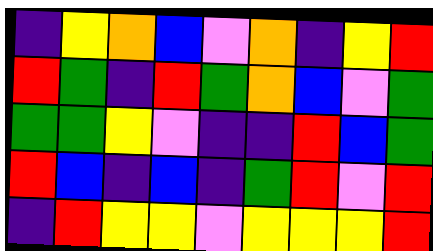[["indigo", "yellow", "orange", "blue", "violet", "orange", "indigo", "yellow", "red"], ["red", "green", "indigo", "red", "green", "orange", "blue", "violet", "green"], ["green", "green", "yellow", "violet", "indigo", "indigo", "red", "blue", "green"], ["red", "blue", "indigo", "blue", "indigo", "green", "red", "violet", "red"], ["indigo", "red", "yellow", "yellow", "violet", "yellow", "yellow", "yellow", "red"]]